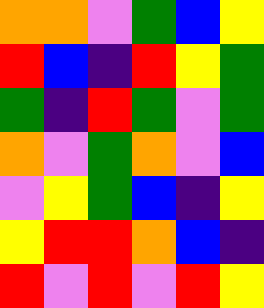[["orange", "orange", "violet", "green", "blue", "yellow"], ["red", "blue", "indigo", "red", "yellow", "green"], ["green", "indigo", "red", "green", "violet", "green"], ["orange", "violet", "green", "orange", "violet", "blue"], ["violet", "yellow", "green", "blue", "indigo", "yellow"], ["yellow", "red", "red", "orange", "blue", "indigo"], ["red", "violet", "red", "violet", "red", "yellow"]]